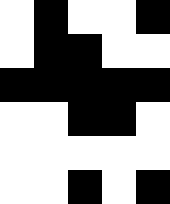[["white", "black", "white", "white", "black"], ["white", "black", "black", "white", "white"], ["black", "black", "black", "black", "black"], ["white", "white", "black", "black", "white"], ["white", "white", "white", "white", "white"], ["white", "white", "black", "white", "black"]]